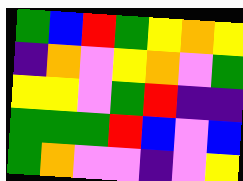[["green", "blue", "red", "green", "yellow", "orange", "yellow"], ["indigo", "orange", "violet", "yellow", "orange", "violet", "green"], ["yellow", "yellow", "violet", "green", "red", "indigo", "indigo"], ["green", "green", "green", "red", "blue", "violet", "blue"], ["green", "orange", "violet", "violet", "indigo", "violet", "yellow"]]